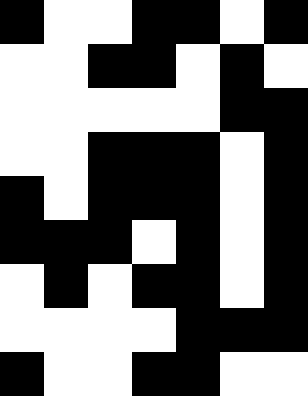[["black", "white", "white", "black", "black", "white", "black"], ["white", "white", "black", "black", "white", "black", "white"], ["white", "white", "white", "white", "white", "black", "black"], ["white", "white", "black", "black", "black", "white", "black"], ["black", "white", "black", "black", "black", "white", "black"], ["black", "black", "black", "white", "black", "white", "black"], ["white", "black", "white", "black", "black", "white", "black"], ["white", "white", "white", "white", "black", "black", "black"], ["black", "white", "white", "black", "black", "white", "white"]]